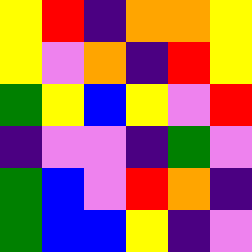[["yellow", "red", "indigo", "orange", "orange", "yellow"], ["yellow", "violet", "orange", "indigo", "red", "yellow"], ["green", "yellow", "blue", "yellow", "violet", "red"], ["indigo", "violet", "violet", "indigo", "green", "violet"], ["green", "blue", "violet", "red", "orange", "indigo"], ["green", "blue", "blue", "yellow", "indigo", "violet"]]